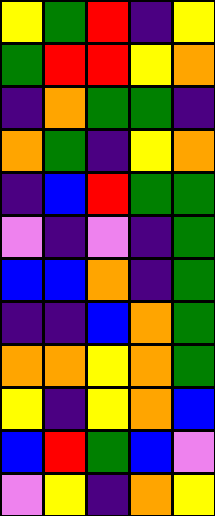[["yellow", "green", "red", "indigo", "yellow"], ["green", "red", "red", "yellow", "orange"], ["indigo", "orange", "green", "green", "indigo"], ["orange", "green", "indigo", "yellow", "orange"], ["indigo", "blue", "red", "green", "green"], ["violet", "indigo", "violet", "indigo", "green"], ["blue", "blue", "orange", "indigo", "green"], ["indigo", "indigo", "blue", "orange", "green"], ["orange", "orange", "yellow", "orange", "green"], ["yellow", "indigo", "yellow", "orange", "blue"], ["blue", "red", "green", "blue", "violet"], ["violet", "yellow", "indigo", "orange", "yellow"]]